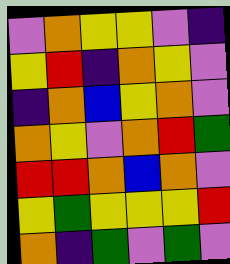[["violet", "orange", "yellow", "yellow", "violet", "indigo"], ["yellow", "red", "indigo", "orange", "yellow", "violet"], ["indigo", "orange", "blue", "yellow", "orange", "violet"], ["orange", "yellow", "violet", "orange", "red", "green"], ["red", "red", "orange", "blue", "orange", "violet"], ["yellow", "green", "yellow", "yellow", "yellow", "red"], ["orange", "indigo", "green", "violet", "green", "violet"]]